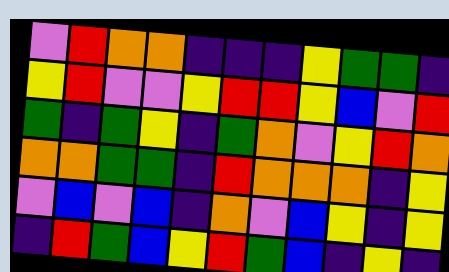[["violet", "red", "orange", "orange", "indigo", "indigo", "indigo", "yellow", "green", "green", "indigo"], ["yellow", "red", "violet", "violet", "yellow", "red", "red", "yellow", "blue", "violet", "red"], ["green", "indigo", "green", "yellow", "indigo", "green", "orange", "violet", "yellow", "red", "orange"], ["orange", "orange", "green", "green", "indigo", "red", "orange", "orange", "orange", "indigo", "yellow"], ["violet", "blue", "violet", "blue", "indigo", "orange", "violet", "blue", "yellow", "indigo", "yellow"], ["indigo", "red", "green", "blue", "yellow", "red", "green", "blue", "indigo", "yellow", "indigo"]]